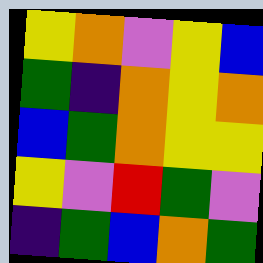[["yellow", "orange", "violet", "yellow", "blue"], ["green", "indigo", "orange", "yellow", "orange"], ["blue", "green", "orange", "yellow", "yellow"], ["yellow", "violet", "red", "green", "violet"], ["indigo", "green", "blue", "orange", "green"]]